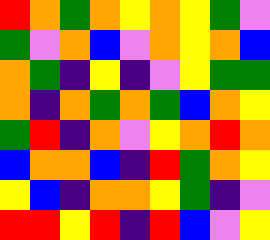[["red", "orange", "green", "orange", "yellow", "orange", "yellow", "green", "violet"], ["green", "violet", "orange", "blue", "violet", "orange", "yellow", "orange", "blue"], ["orange", "green", "indigo", "yellow", "indigo", "violet", "yellow", "green", "green"], ["orange", "indigo", "orange", "green", "orange", "green", "blue", "orange", "yellow"], ["green", "red", "indigo", "orange", "violet", "yellow", "orange", "red", "orange"], ["blue", "orange", "orange", "blue", "indigo", "red", "green", "orange", "yellow"], ["yellow", "blue", "indigo", "orange", "orange", "yellow", "green", "indigo", "violet"], ["red", "red", "yellow", "red", "indigo", "red", "blue", "violet", "yellow"]]